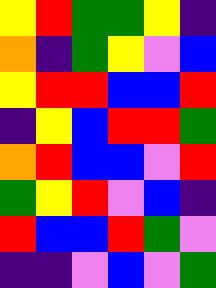[["yellow", "red", "green", "green", "yellow", "indigo"], ["orange", "indigo", "green", "yellow", "violet", "blue"], ["yellow", "red", "red", "blue", "blue", "red"], ["indigo", "yellow", "blue", "red", "red", "green"], ["orange", "red", "blue", "blue", "violet", "red"], ["green", "yellow", "red", "violet", "blue", "indigo"], ["red", "blue", "blue", "red", "green", "violet"], ["indigo", "indigo", "violet", "blue", "violet", "green"]]